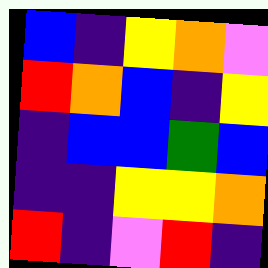[["blue", "indigo", "yellow", "orange", "violet"], ["red", "orange", "blue", "indigo", "yellow"], ["indigo", "blue", "blue", "green", "blue"], ["indigo", "indigo", "yellow", "yellow", "orange"], ["red", "indigo", "violet", "red", "indigo"]]